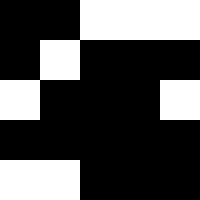[["black", "black", "white", "white", "white"], ["black", "white", "black", "black", "black"], ["white", "black", "black", "black", "white"], ["black", "black", "black", "black", "black"], ["white", "white", "black", "black", "black"]]